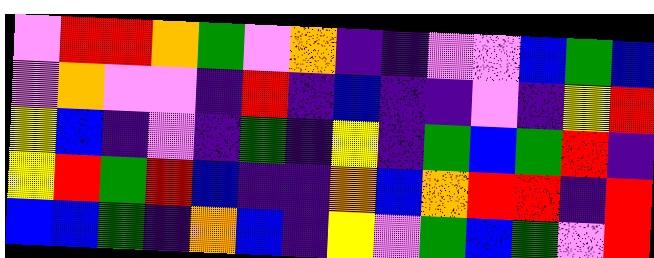[["violet", "red", "red", "orange", "green", "violet", "orange", "indigo", "indigo", "violet", "violet", "blue", "green", "blue"], ["violet", "orange", "violet", "violet", "indigo", "red", "indigo", "blue", "indigo", "indigo", "violet", "indigo", "yellow", "red"], ["yellow", "blue", "indigo", "violet", "indigo", "green", "indigo", "yellow", "indigo", "green", "blue", "green", "red", "indigo"], ["yellow", "red", "green", "red", "blue", "indigo", "indigo", "orange", "blue", "orange", "red", "red", "indigo", "red"], ["blue", "blue", "green", "indigo", "orange", "blue", "indigo", "yellow", "violet", "green", "blue", "green", "violet", "red"]]